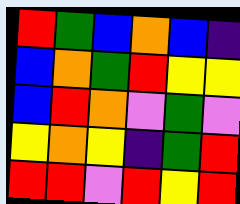[["red", "green", "blue", "orange", "blue", "indigo"], ["blue", "orange", "green", "red", "yellow", "yellow"], ["blue", "red", "orange", "violet", "green", "violet"], ["yellow", "orange", "yellow", "indigo", "green", "red"], ["red", "red", "violet", "red", "yellow", "red"]]